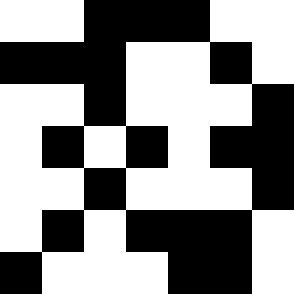[["white", "white", "black", "black", "black", "white", "white"], ["black", "black", "black", "white", "white", "black", "white"], ["white", "white", "black", "white", "white", "white", "black"], ["white", "black", "white", "black", "white", "black", "black"], ["white", "white", "black", "white", "white", "white", "black"], ["white", "black", "white", "black", "black", "black", "white"], ["black", "white", "white", "white", "black", "black", "white"]]